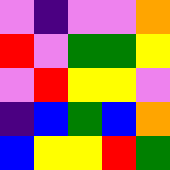[["violet", "indigo", "violet", "violet", "orange"], ["red", "violet", "green", "green", "yellow"], ["violet", "red", "yellow", "yellow", "violet"], ["indigo", "blue", "green", "blue", "orange"], ["blue", "yellow", "yellow", "red", "green"]]